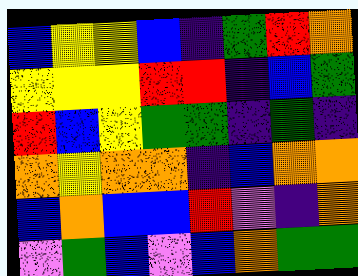[["blue", "yellow", "yellow", "blue", "indigo", "green", "red", "orange"], ["yellow", "yellow", "yellow", "red", "red", "indigo", "blue", "green"], ["red", "blue", "yellow", "green", "green", "indigo", "green", "indigo"], ["orange", "yellow", "orange", "orange", "indigo", "blue", "orange", "orange"], ["blue", "orange", "blue", "blue", "red", "violet", "indigo", "orange"], ["violet", "green", "blue", "violet", "blue", "orange", "green", "green"]]